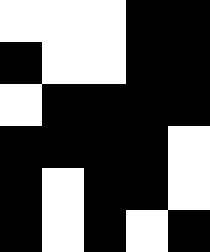[["white", "white", "white", "black", "black"], ["black", "white", "white", "black", "black"], ["white", "black", "black", "black", "black"], ["black", "black", "black", "black", "white"], ["black", "white", "black", "black", "white"], ["black", "white", "black", "white", "black"]]